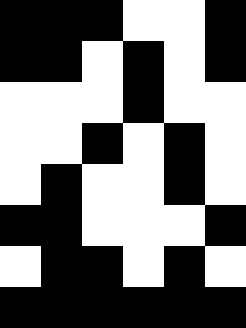[["black", "black", "black", "white", "white", "black"], ["black", "black", "white", "black", "white", "black"], ["white", "white", "white", "black", "white", "white"], ["white", "white", "black", "white", "black", "white"], ["white", "black", "white", "white", "black", "white"], ["black", "black", "white", "white", "white", "black"], ["white", "black", "black", "white", "black", "white"], ["black", "black", "black", "black", "black", "black"]]